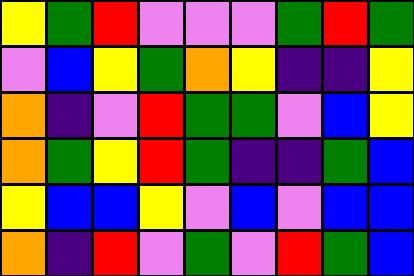[["yellow", "green", "red", "violet", "violet", "violet", "green", "red", "green"], ["violet", "blue", "yellow", "green", "orange", "yellow", "indigo", "indigo", "yellow"], ["orange", "indigo", "violet", "red", "green", "green", "violet", "blue", "yellow"], ["orange", "green", "yellow", "red", "green", "indigo", "indigo", "green", "blue"], ["yellow", "blue", "blue", "yellow", "violet", "blue", "violet", "blue", "blue"], ["orange", "indigo", "red", "violet", "green", "violet", "red", "green", "blue"]]